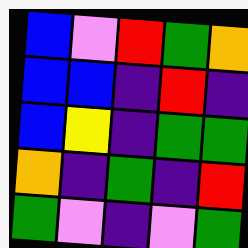[["blue", "violet", "red", "green", "orange"], ["blue", "blue", "indigo", "red", "indigo"], ["blue", "yellow", "indigo", "green", "green"], ["orange", "indigo", "green", "indigo", "red"], ["green", "violet", "indigo", "violet", "green"]]